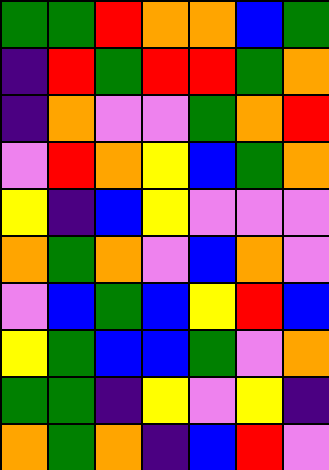[["green", "green", "red", "orange", "orange", "blue", "green"], ["indigo", "red", "green", "red", "red", "green", "orange"], ["indigo", "orange", "violet", "violet", "green", "orange", "red"], ["violet", "red", "orange", "yellow", "blue", "green", "orange"], ["yellow", "indigo", "blue", "yellow", "violet", "violet", "violet"], ["orange", "green", "orange", "violet", "blue", "orange", "violet"], ["violet", "blue", "green", "blue", "yellow", "red", "blue"], ["yellow", "green", "blue", "blue", "green", "violet", "orange"], ["green", "green", "indigo", "yellow", "violet", "yellow", "indigo"], ["orange", "green", "orange", "indigo", "blue", "red", "violet"]]